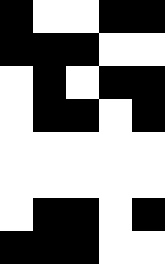[["black", "white", "white", "black", "black"], ["black", "black", "black", "white", "white"], ["white", "black", "white", "black", "black"], ["white", "black", "black", "white", "black"], ["white", "white", "white", "white", "white"], ["white", "white", "white", "white", "white"], ["white", "black", "black", "white", "black"], ["black", "black", "black", "white", "white"]]